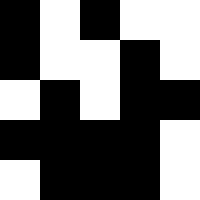[["black", "white", "black", "white", "white"], ["black", "white", "white", "black", "white"], ["white", "black", "white", "black", "black"], ["black", "black", "black", "black", "white"], ["white", "black", "black", "black", "white"]]